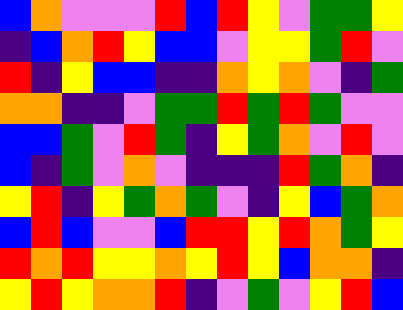[["blue", "orange", "violet", "violet", "violet", "red", "blue", "red", "yellow", "violet", "green", "green", "yellow"], ["indigo", "blue", "orange", "red", "yellow", "blue", "blue", "violet", "yellow", "yellow", "green", "red", "violet"], ["red", "indigo", "yellow", "blue", "blue", "indigo", "indigo", "orange", "yellow", "orange", "violet", "indigo", "green"], ["orange", "orange", "indigo", "indigo", "violet", "green", "green", "red", "green", "red", "green", "violet", "violet"], ["blue", "blue", "green", "violet", "red", "green", "indigo", "yellow", "green", "orange", "violet", "red", "violet"], ["blue", "indigo", "green", "violet", "orange", "violet", "indigo", "indigo", "indigo", "red", "green", "orange", "indigo"], ["yellow", "red", "indigo", "yellow", "green", "orange", "green", "violet", "indigo", "yellow", "blue", "green", "orange"], ["blue", "red", "blue", "violet", "violet", "blue", "red", "red", "yellow", "red", "orange", "green", "yellow"], ["red", "orange", "red", "yellow", "yellow", "orange", "yellow", "red", "yellow", "blue", "orange", "orange", "indigo"], ["yellow", "red", "yellow", "orange", "orange", "red", "indigo", "violet", "green", "violet", "yellow", "red", "blue"]]